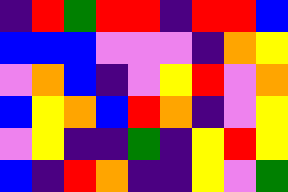[["indigo", "red", "green", "red", "red", "indigo", "red", "red", "blue"], ["blue", "blue", "blue", "violet", "violet", "violet", "indigo", "orange", "yellow"], ["violet", "orange", "blue", "indigo", "violet", "yellow", "red", "violet", "orange"], ["blue", "yellow", "orange", "blue", "red", "orange", "indigo", "violet", "yellow"], ["violet", "yellow", "indigo", "indigo", "green", "indigo", "yellow", "red", "yellow"], ["blue", "indigo", "red", "orange", "indigo", "indigo", "yellow", "violet", "green"]]